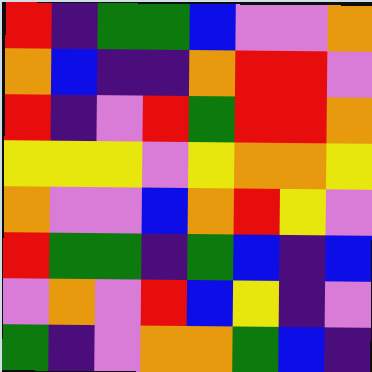[["red", "indigo", "green", "green", "blue", "violet", "violet", "orange"], ["orange", "blue", "indigo", "indigo", "orange", "red", "red", "violet"], ["red", "indigo", "violet", "red", "green", "red", "red", "orange"], ["yellow", "yellow", "yellow", "violet", "yellow", "orange", "orange", "yellow"], ["orange", "violet", "violet", "blue", "orange", "red", "yellow", "violet"], ["red", "green", "green", "indigo", "green", "blue", "indigo", "blue"], ["violet", "orange", "violet", "red", "blue", "yellow", "indigo", "violet"], ["green", "indigo", "violet", "orange", "orange", "green", "blue", "indigo"]]